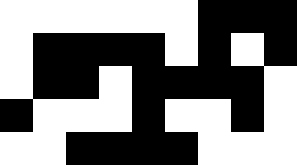[["white", "white", "white", "white", "white", "white", "black", "black", "black"], ["white", "black", "black", "black", "black", "white", "black", "white", "black"], ["white", "black", "black", "white", "black", "black", "black", "black", "white"], ["black", "white", "white", "white", "black", "white", "white", "black", "white"], ["white", "white", "black", "black", "black", "black", "white", "white", "white"]]